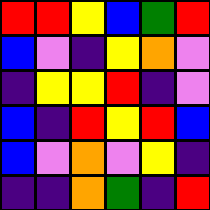[["red", "red", "yellow", "blue", "green", "red"], ["blue", "violet", "indigo", "yellow", "orange", "violet"], ["indigo", "yellow", "yellow", "red", "indigo", "violet"], ["blue", "indigo", "red", "yellow", "red", "blue"], ["blue", "violet", "orange", "violet", "yellow", "indigo"], ["indigo", "indigo", "orange", "green", "indigo", "red"]]